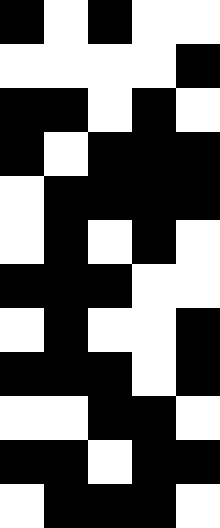[["black", "white", "black", "white", "white"], ["white", "white", "white", "white", "black"], ["black", "black", "white", "black", "white"], ["black", "white", "black", "black", "black"], ["white", "black", "black", "black", "black"], ["white", "black", "white", "black", "white"], ["black", "black", "black", "white", "white"], ["white", "black", "white", "white", "black"], ["black", "black", "black", "white", "black"], ["white", "white", "black", "black", "white"], ["black", "black", "white", "black", "black"], ["white", "black", "black", "black", "white"]]